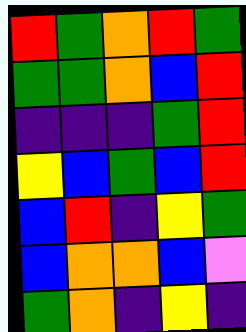[["red", "green", "orange", "red", "green"], ["green", "green", "orange", "blue", "red"], ["indigo", "indigo", "indigo", "green", "red"], ["yellow", "blue", "green", "blue", "red"], ["blue", "red", "indigo", "yellow", "green"], ["blue", "orange", "orange", "blue", "violet"], ["green", "orange", "indigo", "yellow", "indigo"]]